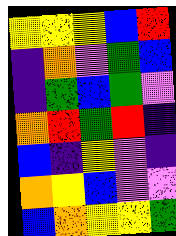[["yellow", "yellow", "yellow", "blue", "red"], ["indigo", "orange", "violet", "green", "blue"], ["indigo", "green", "blue", "green", "violet"], ["orange", "red", "green", "red", "indigo"], ["blue", "indigo", "yellow", "violet", "indigo"], ["orange", "yellow", "blue", "violet", "violet"], ["blue", "orange", "yellow", "yellow", "green"]]